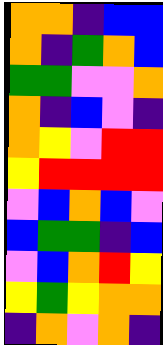[["orange", "orange", "indigo", "blue", "blue"], ["orange", "indigo", "green", "orange", "blue"], ["green", "green", "violet", "violet", "orange"], ["orange", "indigo", "blue", "violet", "indigo"], ["orange", "yellow", "violet", "red", "red"], ["yellow", "red", "red", "red", "red"], ["violet", "blue", "orange", "blue", "violet"], ["blue", "green", "green", "indigo", "blue"], ["violet", "blue", "orange", "red", "yellow"], ["yellow", "green", "yellow", "orange", "orange"], ["indigo", "orange", "violet", "orange", "indigo"]]